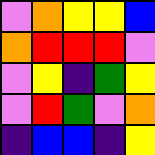[["violet", "orange", "yellow", "yellow", "blue"], ["orange", "red", "red", "red", "violet"], ["violet", "yellow", "indigo", "green", "yellow"], ["violet", "red", "green", "violet", "orange"], ["indigo", "blue", "blue", "indigo", "yellow"]]